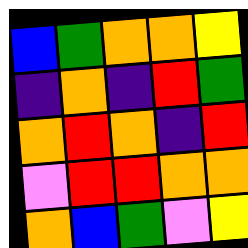[["blue", "green", "orange", "orange", "yellow"], ["indigo", "orange", "indigo", "red", "green"], ["orange", "red", "orange", "indigo", "red"], ["violet", "red", "red", "orange", "orange"], ["orange", "blue", "green", "violet", "yellow"]]